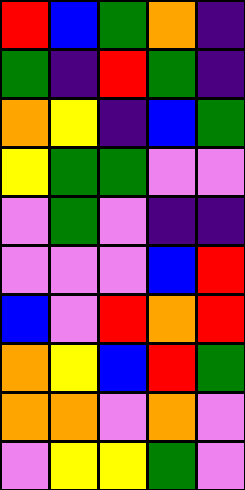[["red", "blue", "green", "orange", "indigo"], ["green", "indigo", "red", "green", "indigo"], ["orange", "yellow", "indigo", "blue", "green"], ["yellow", "green", "green", "violet", "violet"], ["violet", "green", "violet", "indigo", "indigo"], ["violet", "violet", "violet", "blue", "red"], ["blue", "violet", "red", "orange", "red"], ["orange", "yellow", "blue", "red", "green"], ["orange", "orange", "violet", "orange", "violet"], ["violet", "yellow", "yellow", "green", "violet"]]